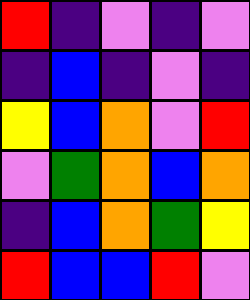[["red", "indigo", "violet", "indigo", "violet"], ["indigo", "blue", "indigo", "violet", "indigo"], ["yellow", "blue", "orange", "violet", "red"], ["violet", "green", "orange", "blue", "orange"], ["indigo", "blue", "orange", "green", "yellow"], ["red", "blue", "blue", "red", "violet"]]